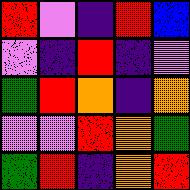[["red", "violet", "indigo", "red", "blue"], ["violet", "indigo", "red", "indigo", "violet"], ["green", "red", "orange", "indigo", "orange"], ["violet", "violet", "red", "orange", "green"], ["green", "red", "indigo", "orange", "red"]]